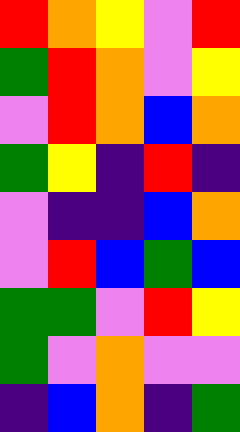[["red", "orange", "yellow", "violet", "red"], ["green", "red", "orange", "violet", "yellow"], ["violet", "red", "orange", "blue", "orange"], ["green", "yellow", "indigo", "red", "indigo"], ["violet", "indigo", "indigo", "blue", "orange"], ["violet", "red", "blue", "green", "blue"], ["green", "green", "violet", "red", "yellow"], ["green", "violet", "orange", "violet", "violet"], ["indigo", "blue", "orange", "indigo", "green"]]